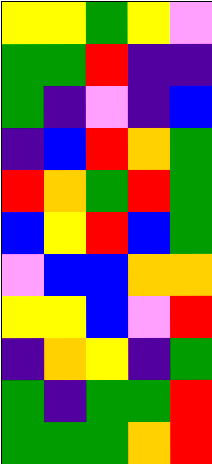[["yellow", "yellow", "green", "yellow", "violet"], ["green", "green", "red", "indigo", "indigo"], ["green", "indigo", "violet", "indigo", "blue"], ["indigo", "blue", "red", "orange", "green"], ["red", "orange", "green", "red", "green"], ["blue", "yellow", "red", "blue", "green"], ["violet", "blue", "blue", "orange", "orange"], ["yellow", "yellow", "blue", "violet", "red"], ["indigo", "orange", "yellow", "indigo", "green"], ["green", "indigo", "green", "green", "red"], ["green", "green", "green", "orange", "red"]]